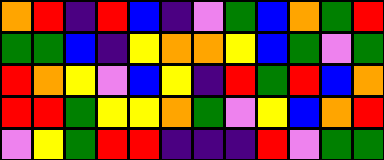[["orange", "red", "indigo", "red", "blue", "indigo", "violet", "green", "blue", "orange", "green", "red"], ["green", "green", "blue", "indigo", "yellow", "orange", "orange", "yellow", "blue", "green", "violet", "green"], ["red", "orange", "yellow", "violet", "blue", "yellow", "indigo", "red", "green", "red", "blue", "orange"], ["red", "red", "green", "yellow", "yellow", "orange", "green", "violet", "yellow", "blue", "orange", "red"], ["violet", "yellow", "green", "red", "red", "indigo", "indigo", "indigo", "red", "violet", "green", "green"]]